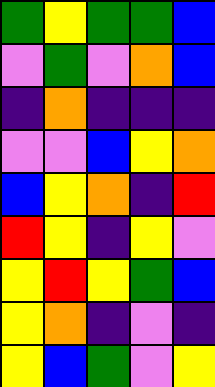[["green", "yellow", "green", "green", "blue"], ["violet", "green", "violet", "orange", "blue"], ["indigo", "orange", "indigo", "indigo", "indigo"], ["violet", "violet", "blue", "yellow", "orange"], ["blue", "yellow", "orange", "indigo", "red"], ["red", "yellow", "indigo", "yellow", "violet"], ["yellow", "red", "yellow", "green", "blue"], ["yellow", "orange", "indigo", "violet", "indigo"], ["yellow", "blue", "green", "violet", "yellow"]]